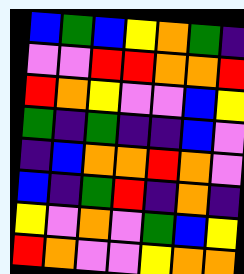[["blue", "green", "blue", "yellow", "orange", "green", "indigo"], ["violet", "violet", "red", "red", "orange", "orange", "red"], ["red", "orange", "yellow", "violet", "violet", "blue", "yellow"], ["green", "indigo", "green", "indigo", "indigo", "blue", "violet"], ["indigo", "blue", "orange", "orange", "red", "orange", "violet"], ["blue", "indigo", "green", "red", "indigo", "orange", "indigo"], ["yellow", "violet", "orange", "violet", "green", "blue", "yellow"], ["red", "orange", "violet", "violet", "yellow", "orange", "orange"]]